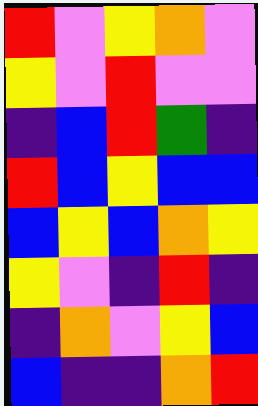[["red", "violet", "yellow", "orange", "violet"], ["yellow", "violet", "red", "violet", "violet"], ["indigo", "blue", "red", "green", "indigo"], ["red", "blue", "yellow", "blue", "blue"], ["blue", "yellow", "blue", "orange", "yellow"], ["yellow", "violet", "indigo", "red", "indigo"], ["indigo", "orange", "violet", "yellow", "blue"], ["blue", "indigo", "indigo", "orange", "red"]]